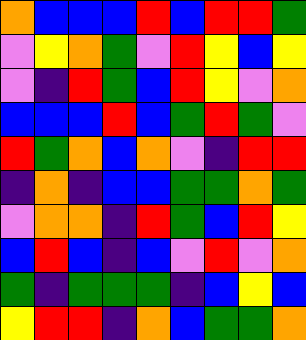[["orange", "blue", "blue", "blue", "red", "blue", "red", "red", "green"], ["violet", "yellow", "orange", "green", "violet", "red", "yellow", "blue", "yellow"], ["violet", "indigo", "red", "green", "blue", "red", "yellow", "violet", "orange"], ["blue", "blue", "blue", "red", "blue", "green", "red", "green", "violet"], ["red", "green", "orange", "blue", "orange", "violet", "indigo", "red", "red"], ["indigo", "orange", "indigo", "blue", "blue", "green", "green", "orange", "green"], ["violet", "orange", "orange", "indigo", "red", "green", "blue", "red", "yellow"], ["blue", "red", "blue", "indigo", "blue", "violet", "red", "violet", "orange"], ["green", "indigo", "green", "green", "green", "indigo", "blue", "yellow", "blue"], ["yellow", "red", "red", "indigo", "orange", "blue", "green", "green", "orange"]]